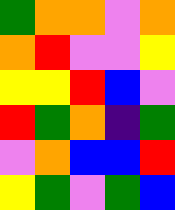[["green", "orange", "orange", "violet", "orange"], ["orange", "red", "violet", "violet", "yellow"], ["yellow", "yellow", "red", "blue", "violet"], ["red", "green", "orange", "indigo", "green"], ["violet", "orange", "blue", "blue", "red"], ["yellow", "green", "violet", "green", "blue"]]